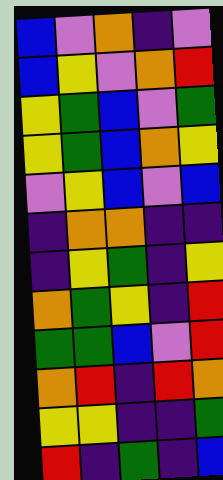[["blue", "violet", "orange", "indigo", "violet"], ["blue", "yellow", "violet", "orange", "red"], ["yellow", "green", "blue", "violet", "green"], ["yellow", "green", "blue", "orange", "yellow"], ["violet", "yellow", "blue", "violet", "blue"], ["indigo", "orange", "orange", "indigo", "indigo"], ["indigo", "yellow", "green", "indigo", "yellow"], ["orange", "green", "yellow", "indigo", "red"], ["green", "green", "blue", "violet", "red"], ["orange", "red", "indigo", "red", "orange"], ["yellow", "yellow", "indigo", "indigo", "green"], ["red", "indigo", "green", "indigo", "blue"]]